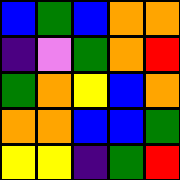[["blue", "green", "blue", "orange", "orange"], ["indigo", "violet", "green", "orange", "red"], ["green", "orange", "yellow", "blue", "orange"], ["orange", "orange", "blue", "blue", "green"], ["yellow", "yellow", "indigo", "green", "red"]]